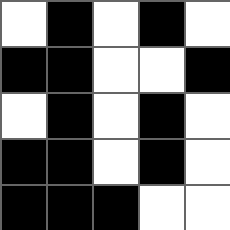[["white", "black", "white", "black", "white"], ["black", "black", "white", "white", "black"], ["white", "black", "white", "black", "white"], ["black", "black", "white", "black", "white"], ["black", "black", "black", "white", "white"]]